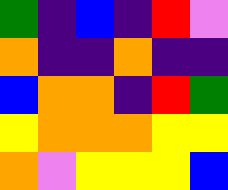[["green", "indigo", "blue", "indigo", "red", "violet"], ["orange", "indigo", "indigo", "orange", "indigo", "indigo"], ["blue", "orange", "orange", "indigo", "red", "green"], ["yellow", "orange", "orange", "orange", "yellow", "yellow"], ["orange", "violet", "yellow", "yellow", "yellow", "blue"]]